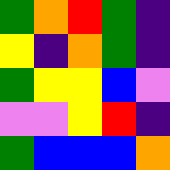[["green", "orange", "red", "green", "indigo"], ["yellow", "indigo", "orange", "green", "indigo"], ["green", "yellow", "yellow", "blue", "violet"], ["violet", "violet", "yellow", "red", "indigo"], ["green", "blue", "blue", "blue", "orange"]]